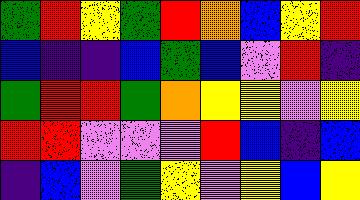[["green", "red", "yellow", "green", "red", "orange", "blue", "yellow", "red"], ["blue", "indigo", "indigo", "blue", "green", "blue", "violet", "red", "indigo"], ["green", "red", "red", "green", "orange", "yellow", "yellow", "violet", "yellow"], ["red", "red", "violet", "violet", "violet", "red", "blue", "indigo", "blue"], ["indigo", "blue", "violet", "green", "yellow", "violet", "yellow", "blue", "yellow"]]